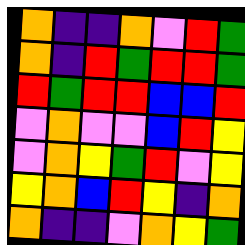[["orange", "indigo", "indigo", "orange", "violet", "red", "green"], ["orange", "indigo", "red", "green", "red", "red", "green"], ["red", "green", "red", "red", "blue", "blue", "red"], ["violet", "orange", "violet", "violet", "blue", "red", "yellow"], ["violet", "orange", "yellow", "green", "red", "violet", "yellow"], ["yellow", "orange", "blue", "red", "yellow", "indigo", "orange"], ["orange", "indigo", "indigo", "violet", "orange", "yellow", "green"]]